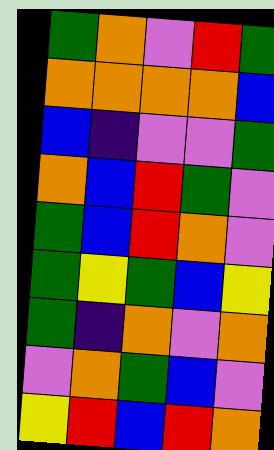[["green", "orange", "violet", "red", "green"], ["orange", "orange", "orange", "orange", "blue"], ["blue", "indigo", "violet", "violet", "green"], ["orange", "blue", "red", "green", "violet"], ["green", "blue", "red", "orange", "violet"], ["green", "yellow", "green", "blue", "yellow"], ["green", "indigo", "orange", "violet", "orange"], ["violet", "orange", "green", "blue", "violet"], ["yellow", "red", "blue", "red", "orange"]]